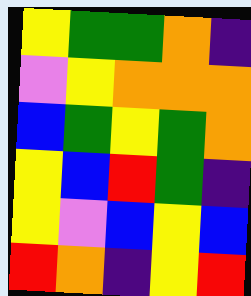[["yellow", "green", "green", "orange", "indigo"], ["violet", "yellow", "orange", "orange", "orange"], ["blue", "green", "yellow", "green", "orange"], ["yellow", "blue", "red", "green", "indigo"], ["yellow", "violet", "blue", "yellow", "blue"], ["red", "orange", "indigo", "yellow", "red"]]